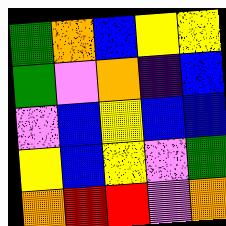[["green", "orange", "blue", "yellow", "yellow"], ["green", "violet", "orange", "indigo", "blue"], ["violet", "blue", "yellow", "blue", "blue"], ["yellow", "blue", "yellow", "violet", "green"], ["orange", "red", "red", "violet", "orange"]]